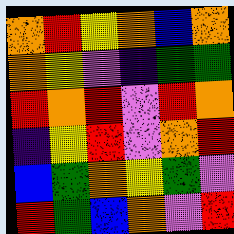[["orange", "red", "yellow", "orange", "blue", "orange"], ["orange", "yellow", "violet", "indigo", "green", "green"], ["red", "orange", "red", "violet", "red", "orange"], ["indigo", "yellow", "red", "violet", "orange", "red"], ["blue", "green", "orange", "yellow", "green", "violet"], ["red", "green", "blue", "orange", "violet", "red"]]